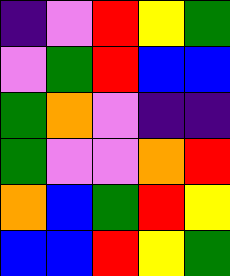[["indigo", "violet", "red", "yellow", "green"], ["violet", "green", "red", "blue", "blue"], ["green", "orange", "violet", "indigo", "indigo"], ["green", "violet", "violet", "orange", "red"], ["orange", "blue", "green", "red", "yellow"], ["blue", "blue", "red", "yellow", "green"]]